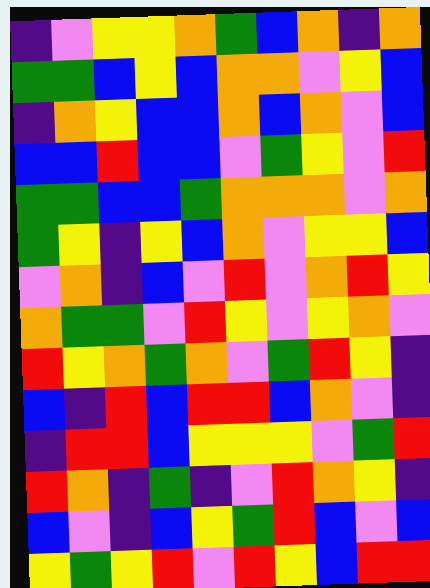[["indigo", "violet", "yellow", "yellow", "orange", "green", "blue", "orange", "indigo", "orange"], ["green", "green", "blue", "yellow", "blue", "orange", "orange", "violet", "yellow", "blue"], ["indigo", "orange", "yellow", "blue", "blue", "orange", "blue", "orange", "violet", "blue"], ["blue", "blue", "red", "blue", "blue", "violet", "green", "yellow", "violet", "red"], ["green", "green", "blue", "blue", "green", "orange", "orange", "orange", "violet", "orange"], ["green", "yellow", "indigo", "yellow", "blue", "orange", "violet", "yellow", "yellow", "blue"], ["violet", "orange", "indigo", "blue", "violet", "red", "violet", "orange", "red", "yellow"], ["orange", "green", "green", "violet", "red", "yellow", "violet", "yellow", "orange", "violet"], ["red", "yellow", "orange", "green", "orange", "violet", "green", "red", "yellow", "indigo"], ["blue", "indigo", "red", "blue", "red", "red", "blue", "orange", "violet", "indigo"], ["indigo", "red", "red", "blue", "yellow", "yellow", "yellow", "violet", "green", "red"], ["red", "orange", "indigo", "green", "indigo", "violet", "red", "orange", "yellow", "indigo"], ["blue", "violet", "indigo", "blue", "yellow", "green", "red", "blue", "violet", "blue"], ["yellow", "green", "yellow", "red", "violet", "red", "yellow", "blue", "red", "red"]]